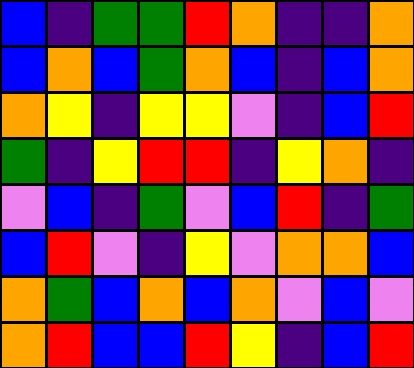[["blue", "indigo", "green", "green", "red", "orange", "indigo", "indigo", "orange"], ["blue", "orange", "blue", "green", "orange", "blue", "indigo", "blue", "orange"], ["orange", "yellow", "indigo", "yellow", "yellow", "violet", "indigo", "blue", "red"], ["green", "indigo", "yellow", "red", "red", "indigo", "yellow", "orange", "indigo"], ["violet", "blue", "indigo", "green", "violet", "blue", "red", "indigo", "green"], ["blue", "red", "violet", "indigo", "yellow", "violet", "orange", "orange", "blue"], ["orange", "green", "blue", "orange", "blue", "orange", "violet", "blue", "violet"], ["orange", "red", "blue", "blue", "red", "yellow", "indigo", "blue", "red"]]